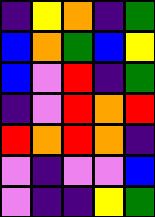[["indigo", "yellow", "orange", "indigo", "green"], ["blue", "orange", "green", "blue", "yellow"], ["blue", "violet", "red", "indigo", "green"], ["indigo", "violet", "red", "orange", "red"], ["red", "orange", "red", "orange", "indigo"], ["violet", "indigo", "violet", "violet", "blue"], ["violet", "indigo", "indigo", "yellow", "green"]]